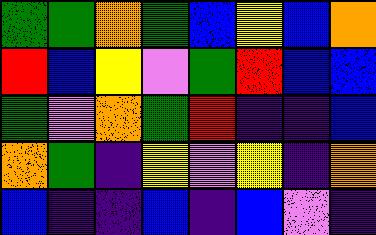[["green", "green", "orange", "green", "blue", "yellow", "blue", "orange"], ["red", "blue", "yellow", "violet", "green", "red", "blue", "blue"], ["green", "violet", "orange", "green", "red", "indigo", "indigo", "blue"], ["orange", "green", "indigo", "yellow", "violet", "yellow", "indigo", "orange"], ["blue", "indigo", "indigo", "blue", "indigo", "blue", "violet", "indigo"]]